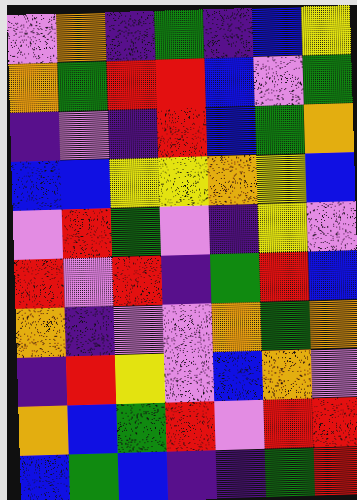[["violet", "orange", "indigo", "green", "indigo", "blue", "yellow"], ["orange", "green", "red", "red", "blue", "violet", "green"], ["indigo", "violet", "indigo", "red", "blue", "green", "orange"], ["blue", "blue", "yellow", "yellow", "orange", "yellow", "blue"], ["violet", "red", "green", "violet", "indigo", "yellow", "violet"], ["red", "violet", "red", "indigo", "green", "red", "blue"], ["orange", "indigo", "violet", "violet", "orange", "green", "orange"], ["indigo", "red", "yellow", "violet", "blue", "orange", "violet"], ["orange", "blue", "green", "red", "violet", "red", "red"], ["blue", "green", "blue", "indigo", "indigo", "green", "red"]]